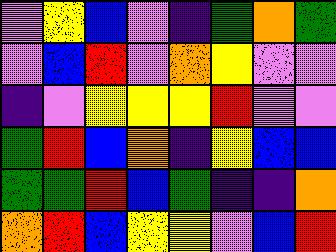[["violet", "yellow", "blue", "violet", "indigo", "green", "orange", "green"], ["violet", "blue", "red", "violet", "orange", "yellow", "violet", "violet"], ["indigo", "violet", "yellow", "yellow", "yellow", "red", "violet", "violet"], ["green", "red", "blue", "orange", "indigo", "yellow", "blue", "blue"], ["green", "green", "red", "blue", "green", "indigo", "indigo", "orange"], ["orange", "red", "blue", "yellow", "yellow", "violet", "blue", "red"]]